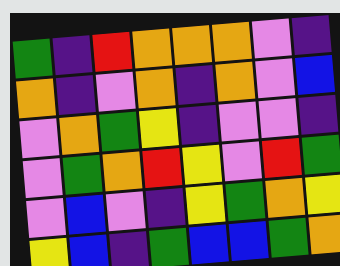[["green", "indigo", "red", "orange", "orange", "orange", "violet", "indigo"], ["orange", "indigo", "violet", "orange", "indigo", "orange", "violet", "blue"], ["violet", "orange", "green", "yellow", "indigo", "violet", "violet", "indigo"], ["violet", "green", "orange", "red", "yellow", "violet", "red", "green"], ["violet", "blue", "violet", "indigo", "yellow", "green", "orange", "yellow"], ["yellow", "blue", "indigo", "green", "blue", "blue", "green", "orange"]]